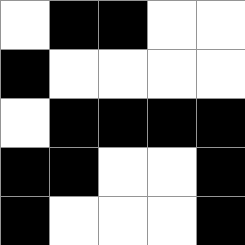[["white", "black", "black", "white", "white"], ["black", "white", "white", "white", "white"], ["white", "black", "black", "black", "black"], ["black", "black", "white", "white", "black"], ["black", "white", "white", "white", "black"]]